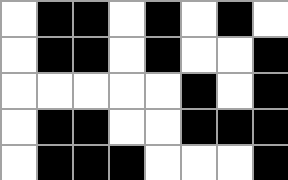[["white", "black", "black", "white", "black", "white", "black", "white"], ["white", "black", "black", "white", "black", "white", "white", "black"], ["white", "white", "white", "white", "white", "black", "white", "black"], ["white", "black", "black", "white", "white", "black", "black", "black"], ["white", "black", "black", "black", "white", "white", "white", "black"]]